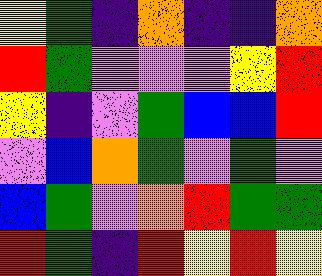[["yellow", "green", "indigo", "orange", "indigo", "indigo", "orange"], ["red", "green", "violet", "violet", "violet", "yellow", "red"], ["yellow", "indigo", "violet", "green", "blue", "blue", "red"], ["violet", "blue", "orange", "green", "violet", "green", "violet"], ["blue", "green", "violet", "orange", "red", "green", "green"], ["red", "green", "indigo", "red", "yellow", "red", "yellow"]]